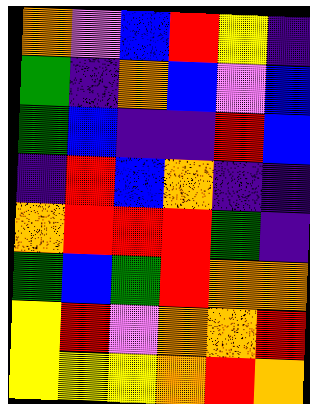[["orange", "violet", "blue", "red", "yellow", "indigo"], ["green", "indigo", "orange", "blue", "violet", "blue"], ["green", "blue", "indigo", "indigo", "red", "blue"], ["indigo", "red", "blue", "orange", "indigo", "indigo"], ["orange", "red", "red", "red", "green", "indigo"], ["green", "blue", "green", "red", "orange", "orange"], ["yellow", "red", "violet", "orange", "orange", "red"], ["yellow", "yellow", "yellow", "orange", "red", "orange"]]